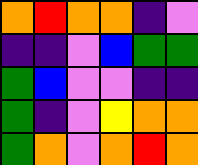[["orange", "red", "orange", "orange", "indigo", "violet"], ["indigo", "indigo", "violet", "blue", "green", "green"], ["green", "blue", "violet", "violet", "indigo", "indigo"], ["green", "indigo", "violet", "yellow", "orange", "orange"], ["green", "orange", "violet", "orange", "red", "orange"]]